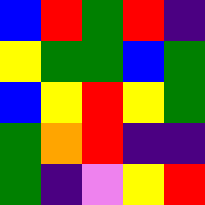[["blue", "red", "green", "red", "indigo"], ["yellow", "green", "green", "blue", "green"], ["blue", "yellow", "red", "yellow", "green"], ["green", "orange", "red", "indigo", "indigo"], ["green", "indigo", "violet", "yellow", "red"]]